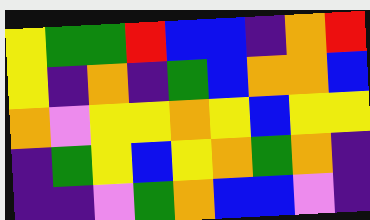[["yellow", "green", "green", "red", "blue", "blue", "indigo", "orange", "red"], ["yellow", "indigo", "orange", "indigo", "green", "blue", "orange", "orange", "blue"], ["orange", "violet", "yellow", "yellow", "orange", "yellow", "blue", "yellow", "yellow"], ["indigo", "green", "yellow", "blue", "yellow", "orange", "green", "orange", "indigo"], ["indigo", "indigo", "violet", "green", "orange", "blue", "blue", "violet", "indigo"]]